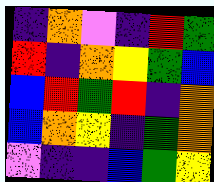[["indigo", "orange", "violet", "indigo", "red", "green"], ["red", "indigo", "orange", "yellow", "green", "blue"], ["blue", "red", "green", "red", "indigo", "orange"], ["blue", "orange", "yellow", "indigo", "green", "orange"], ["violet", "indigo", "indigo", "blue", "green", "yellow"]]